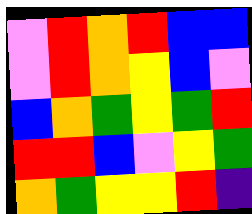[["violet", "red", "orange", "red", "blue", "blue"], ["violet", "red", "orange", "yellow", "blue", "violet"], ["blue", "orange", "green", "yellow", "green", "red"], ["red", "red", "blue", "violet", "yellow", "green"], ["orange", "green", "yellow", "yellow", "red", "indigo"]]